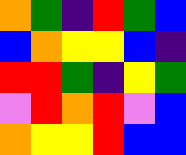[["orange", "green", "indigo", "red", "green", "blue"], ["blue", "orange", "yellow", "yellow", "blue", "indigo"], ["red", "red", "green", "indigo", "yellow", "green"], ["violet", "red", "orange", "red", "violet", "blue"], ["orange", "yellow", "yellow", "red", "blue", "blue"]]